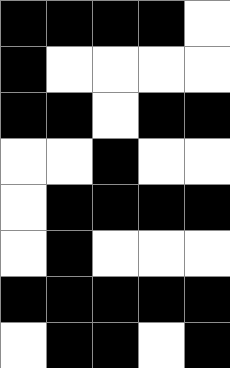[["black", "black", "black", "black", "white"], ["black", "white", "white", "white", "white"], ["black", "black", "white", "black", "black"], ["white", "white", "black", "white", "white"], ["white", "black", "black", "black", "black"], ["white", "black", "white", "white", "white"], ["black", "black", "black", "black", "black"], ["white", "black", "black", "white", "black"]]